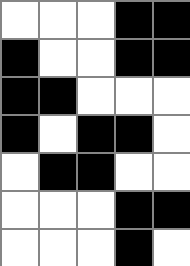[["white", "white", "white", "black", "black"], ["black", "white", "white", "black", "black"], ["black", "black", "white", "white", "white"], ["black", "white", "black", "black", "white"], ["white", "black", "black", "white", "white"], ["white", "white", "white", "black", "black"], ["white", "white", "white", "black", "white"]]